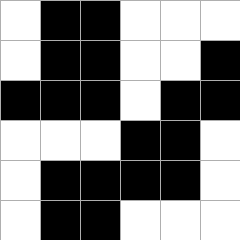[["white", "black", "black", "white", "white", "white"], ["white", "black", "black", "white", "white", "black"], ["black", "black", "black", "white", "black", "black"], ["white", "white", "white", "black", "black", "white"], ["white", "black", "black", "black", "black", "white"], ["white", "black", "black", "white", "white", "white"]]